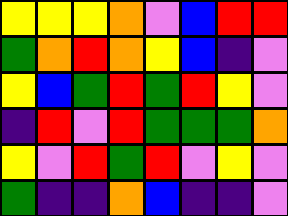[["yellow", "yellow", "yellow", "orange", "violet", "blue", "red", "red"], ["green", "orange", "red", "orange", "yellow", "blue", "indigo", "violet"], ["yellow", "blue", "green", "red", "green", "red", "yellow", "violet"], ["indigo", "red", "violet", "red", "green", "green", "green", "orange"], ["yellow", "violet", "red", "green", "red", "violet", "yellow", "violet"], ["green", "indigo", "indigo", "orange", "blue", "indigo", "indigo", "violet"]]